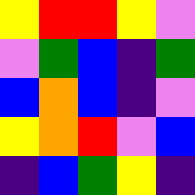[["yellow", "red", "red", "yellow", "violet"], ["violet", "green", "blue", "indigo", "green"], ["blue", "orange", "blue", "indigo", "violet"], ["yellow", "orange", "red", "violet", "blue"], ["indigo", "blue", "green", "yellow", "indigo"]]